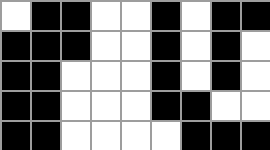[["white", "black", "black", "white", "white", "black", "white", "black", "black"], ["black", "black", "black", "white", "white", "black", "white", "black", "white"], ["black", "black", "white", "white", "white", "black", "white", "black", "white"], ["black", "black", "white", "white", "white", "black", "black", "white", "white"], ["black", "black", "white", "white", "white", "white", "black", "black", "black"]]